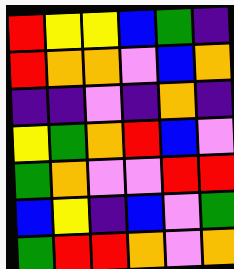[["red", "yellow", "yellow", "blue", "green", "indigo"], ["red", "orange", "orange", "violet", "blue", "orange"], ["indigo", "indigo", "violet", "indigo", "orange", "indigo"], ["yellow", "green", "orange", "red", "blue", "violet"], ["green", "orange", "violet", "violet", "red", "red"], ["blue", "yellow", "indigo", "blue", "violet", "green"], ["green", "red", "red", "orange", "violet", "orange"]]